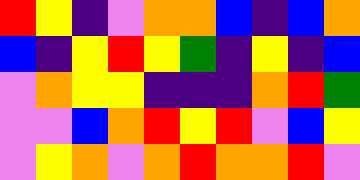[["red", "yellow", "indigo", "violet", "orange", "orange", "blue", "indigo", "blue", "orange"], ["blue", "indigo", "yellow", "red", "yellow", "green", "indigo", "yellow", "indigo", "blue"], ["violet", "orange", "yellow", "yellow", "indigo", "indigo", "indigo", "orange", "red", "green"], ["violet", "violet", "blue", "orange", "red", "yellow", "red", "violet", "blue", "yellow"], ["violet", "yellow", "orange", "violet", "orange", "red", "orange", "orange", "red", "violet"]]